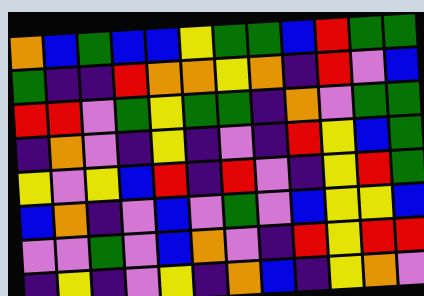[["orange", "blue", "green", "blue", "blue", "yellow", "green", "green", "blue", "red", "green", "green"], ["green", "indigo", "indigo", "red", "orange", "orange", "yellow", "orange", "indigo", "red", "violet", "blue"], ["red", "red", "violet", "green", "yellow", "green", "green", "indigo", "orange", "violet", "green", "green"], ["indigo", "orange", "violet", "indigo", "yellow", "indigo", "violet", "indigo", "red", "yellow", "blue", "green"], ["yellow", "violet", "yellow", "blue", "red", "indigo", "red", "violet", "indigo", "yellow", "red", "green"], ["blue", "orange", "indigo", "violet", "blue", "violet", "green", "violet", "blue", "yellow", "yellow", "blue"], ["violet", "violet", "green", "violet", "blue", "orange", "violet", "indigo", "red", "yellow", "red", "red"], ["indigo", "yellow", "indigo", "violet", "yellow", "indigo", "orange", "blue", "indigo", "yellow", "orange", "violet"]]